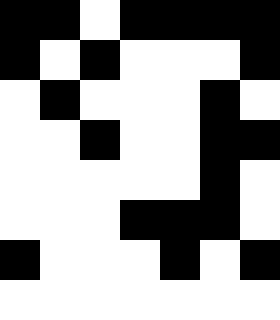[["black", "black", "white", "black", "black", "black", "black"], ["black", "white", "black", "white", "white", "white", "black"], ["white", "black", "white", "white", "white", "black", "white"], ["white", "white", "black", "white", "white", "black", "black"], ["white", "white", "white", "white", "white", "black", "white"], ["white", "white", "white", "black", "black", "black", "white"], ["black", "white", "white", "white", "black", "white", "black"], ["white", "white", "white", "white", "white", "white", "white"]]